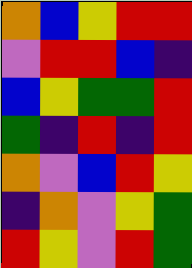[["orange", "blue", "yellow", "red", "red"], ["violet", "red", "red", "blue", "indigo"], ["blue", "yellow", "green", "green", "red"], ["green", "indigo", "red", "indigo", "red"], ["orange", "violet", "blue", "red", "yellow"], ["indigo", "orange", "violet", "yellow", "green"], ["red", "yellow", "violet", "red", "green"]]